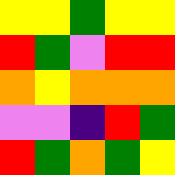[["yellow", "yellow", "green", "yellow", "yellow"], ["red", "green", "violet", "red", "red"], ["orange", "yellow", "orange", "orange", "orange"], ["violet", "violet", "indigo", "red", "green"], ["red", "green", "orange", "green", "yellow"]]